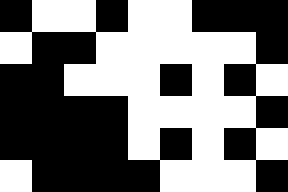[["black", "white", "white", "black", "white", "white", "black", "black", "black"], ["white", "black", "black", "white", "white", "white", "white", "white", "black"], ["black", "black", "white", "white", "white", "black", "white", "black", "white"], ["black", "black", "black", "black", "white", "white", "white", "white", "black"], ["black", "black", "black", "black", "white", "black", "white", "black", "white"], ["white", "black", "black", "black", "black", "white", "white", "white", "black"]]